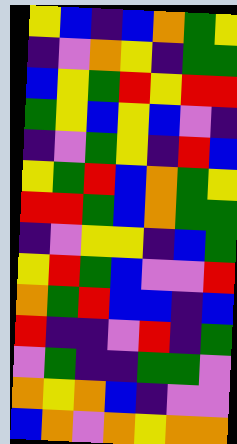[["yellow", "blue", "indigo", "blue", "orange", "green", "yellow"], ["indigo", "violet", "orange", "yellow", "indigo", "green", "green"], ["blue", "yellow", "green", "red", "yellow", "red", "red"], ["green", "yellow", "blue", "yellow", "blue", "violet", "indigo"], ["indigo", "violet", "green", "yellow", "indigo", "red", "blue"], ["yellow", "green", "red", "blue", "orange", "green", "yellow"], ["red", "red", "green", "blue", "orange", "green", "green"], ["indigo", "violet", "yellow", "yellow", "indigo", "blue", "green"], ["yellow", "red", "green", "blue", "violet", "violet", "red"], ["orange", "green", "red", "blue", "blue", "indigo", "blue"], ["red", "indigo", "indigo", "violet", "red", "indigo", "green"], ["violet", "green", "indigo", "indigo", "green", "green", "violet"], ["orange", "yellow", "orange", "blue", "indigo", "violet", "violet"], ["blue", "orange", "violet", "orange", "yellow", "orange", "orange"]]